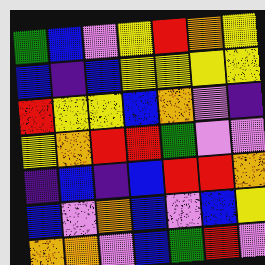[["green", "blue", "violet", "yellow", "red", "orange", "yellow"], ["blue", "indigo", "blue", "yellow", "yellow", "yellow", "yellow"], ["red", "yellow", "yellow", "blue", "orange", "violet", "indigo"], ["yellow", "orange", "red", "red", "green", "violet", "violet"], ["indigo", "blue", "indigo", "blue", "red", "red", "orange"], ["blue", "violet", "orange", "blue", "violet", "blue", "yellow"], ["orange", "orange", "violet", "blue", "green", "red", "violet"]]